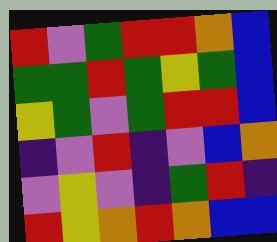[["red", "violet", "green", "red", "red", "orange", "blue"], ["green", "green", "red", "green", "yellow", "green", "blue"], ["yellow", "green", "violet", "green", "red", "red", "blue"], ["indigo", "violet", "red", "indigo", "violet", "blue", "orange"], ["violet", "yellow", "violet", "indigo", "green", "red", "indigo"], ["red", "yellow", "orange", "red", "orange", "blue", "blue"]]